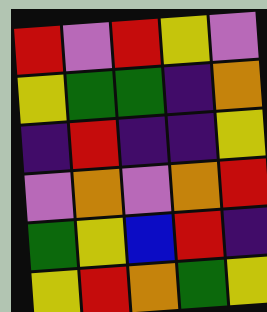[["red", "violet", "red", "yellow", "violet"], ["yellow", "green", "green", "indigo", "orange"], ["indigo", "red", "indigo", "indigo", "yellow"], ["violet", "orange", "violet", "orange", "red"], ["green", "yellow", "blue", "red", "indigo"], ["yellow", "red", "orange", "green", "yellow"]]